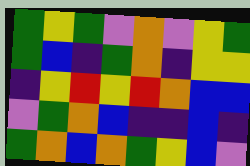[["green", "yellow", "green", "violet", "orange", "violet", "yellow", "green"], ["green", "blue", "indigo", "green", "orange", "indigo", "yellow", "yellow"], ["indigo", "yellow", "red", "yellow", "red", "orange", "blue", "blue"], ["violet", "green", "orange", "blue", "indigo", "indigo", "blue", "indigo"], ["green", "orange", "blue", "orange", "green", "yellow", "blue", "violet"]]